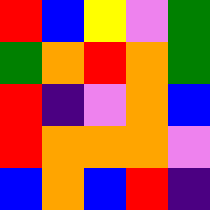[["red", "blue", "yellow", "violet", "green"], ["green", "orange", "red", "orange", "green"], ["red", "indigo", "violet", "orange", "blue"], ["red", "orange", "orange", "orange", "violet"], ["blue", "orange", "blue", "red", "indigo"]]